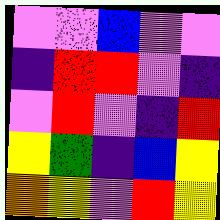[["violet", "violet", "blue", "violet", "violet"], ["indigo", "red", "red", "violet", "indigo"], ["violet", "red", "violet", "indigo", "red"], ["yellow", "green", "indigo", "blue", "yellow"], ["orange", "yellow", "violet", "red", "yellow"]]